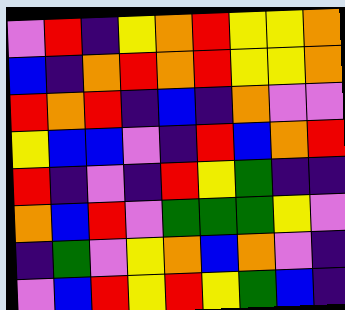[["violet", "red", "indigo", "yellow", "orange", "red", "yellow", "yellow", "orange"], ["blue", "indigo", "orange", "red", "orange", "red", "yellow", "yellow", "orange"], ["red", "orange", "red", "indigo", "blue", "indigo", "orange", "violet", "violet"], ["yellow", "blue", "blue", "violet", "indigo", "red", "blue", "orange", "red"], ["red", "indigo", "violet", "indigo", "red", "yellow", "green", "indigo", "indigo"], ["orange", "blue", "red", "violet", "green", "green", "green", "yellow", "violet"], ["indigo", "green", "violet", "yellow", "orange", "blue", "orange", "violet", "indigo"], ["violet", "blue", "red", "yellow", "red", "yellow", "green", "blue", "indigo"]]